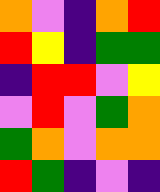[["orange", "violet", "indigo", "orange", "red"], ["red", "yellow", "indigo", "green", "green"], ["indigo", "red", "red", "violet", "yellow"], ["violet", "red", "violet", "green", "orange"], ["green", "orange", "violet", "orange", "orange"], ["red", "green", "indigo", "violet", "indigo"]]